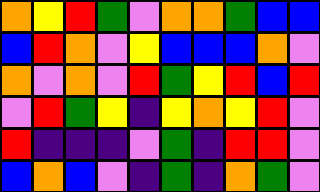[["orange", "yellow", "red", "green", "violet", "orange", "orange", "green", "blue", "blue"], ["blue", "red", "orange", "violet", "yellow", "blue", "blue", "blue", "orange", "violet"], ["orange", "violet", "orange", "violet", "red", "green", "yellow", "red", "blue", "red"], ["violet", "red", "green", "yellow", "indigo", "yellow", "orange", "yellow", "red", "violet"], ["red", "indigo", "indigo", "indigo", "violet", "green", "indigo", "red", "red", "violet"], ["blue", "orange", "blue", "violet", "indigo", "green", "indigo", "orange", "green", "violet"]]